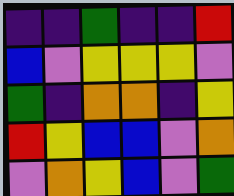[["indigo", "indigo", "green", "indigo", "indigo", "red"], ["blue", "violet", "yellow", "yellow", "yellow", "violet"], ["green", "indigo", "orange", "orange", "indigo", "yellow"], ["red", "yellow", "blue", "blue", "violet", "orange"], ["violet", "orange", "yellow", "blue", "violet", "green"]]